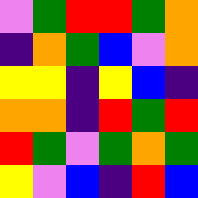[["violet", "green", "red", "red", "green", "orange"], ["indigo", "orange", "green", "blue", "violet", "orange"], ["yellow", "yellow", "indigo", "yellow", "blue", "indigo"], ["orange", "orange", "indigo", "red", "green", "red"], ["red", "green", "violet", "green", "orange", "green"], ["yellow", "violet", "blue", "indigo", "red", "blue"]]